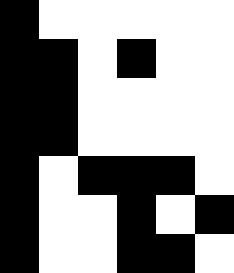[["black", "white", "white", "white", "white", "white"], ["black", "black", "white", "black", "white", "white"], ["black", "black", "white", "white", "white", "white"], ["black", "black", "white", "white", "white", "white"], ["black", "white", "black", "black", "black", "white"], ["black", "white", "white", "black", "white", "black"], ["black", "white", "white", "black", "black", "white"]]